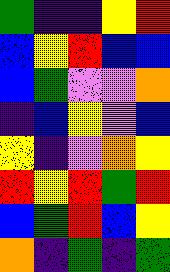[["green", "indigo", "indigo", "yellow", "red"], ["blue", "yellow", "red", "blue", "blue"], ["blue", "green", "violet", "violet", "orange"], ["indigo", "blue", "yellow", "violet", "blue"], ["yellow", "indigo", "violet", "orange", "yellow"], ["red", "yellow", "red", "green", "red"], ["blue", "green", "red", "blue", "yellow"], ["orange", "indigo", "green", "indigo", "green"]]